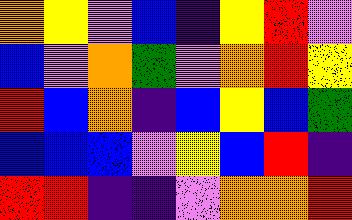[["orange", "yellow", "violet", "blue", "indigo", "yellow", "red", "violet"], ["blue", "violet", "orange", "green", "violet", "orange", "red", "yellow"], ["red", "blue", "orange", "indigo", "blue", "yellow", "blue", "green"], ["blue", "blue", "blue", "violet", "yellow", "blue", "red", "indigo"], ["red", "red", "indigo", "indigo", "violet", "orange", "orange", "red"]]